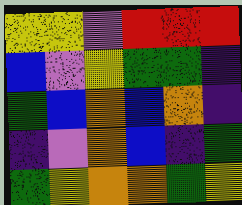[["yellow", "yellow", "violet", "red", "red", "red"], ["blue", "violet", "yellow", "green", "green", "indigo"], ["green", "blue", "orange", "blue", "orange", "indigo"], ["indigo", "violet", "orange", "blue", "indigo", "green"], ["green", "yellow", "orange", "orange", "green", "yellow"]]